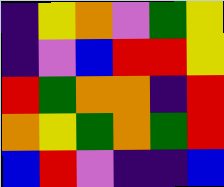[["indigo", "yellow", "orange", "violet", "green", "yellow"], ["indigo", "violet", "blue", "red", "red", "yellow"], ["red", "green", "orange", "orange", "indigo", "red"], ["orange", "yellow", "green", "orange", "green", "red"], ["blue", "red", "violet", "indigo", "indigo", "blue"]]